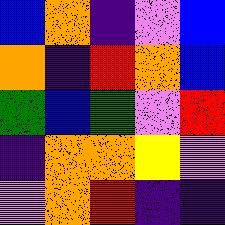[["blue", "orange", "indigo", "violet", "blue"], ["orange", "indigo", "red", "orange", "blue"], ["green", "blue", "green", "violet", "red"], ["indigo", "orange", "orange", "yellow", "violet"], ["violet", "orange", "red", "indigo", "indigo"]]